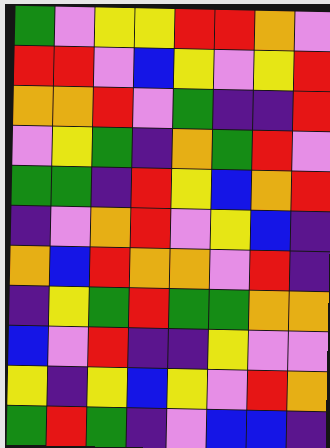[["green", "violet", "yellow", "yellow", "red", "red", "orange", "violet"], ["red", "red", "violet", "blue", "yellow", "violet", "yellow", "red"], ["orange", "orange", "red", "violet", "green", "indigo", "indigo", "red"], ["violet", "yellow", "green", "indigo", "orange", "green", "red", "violet"], ["green", "green", "indigo", "red", "yellow", "blue", "orange", "red"], ["indigo", "violet", "orange", "red", "violet", "yellow", "blue", "indigo"], ["orange", "blue", "red", "orange", "orange", "violet", "red", "indigo"], ["indigo", "yellow", "green", "red", "green", "green", "orange", "orange"], ["blue", "violet", "red", "indigo", "indigo", "yellow", "violet", "violet"], ["yellow", "indigo", "yellow", "blue", "yellow", "violet", "red", "orange"], ["green", "red", "green", "indigo", "violet", "blue", "blue", "indigo"]]